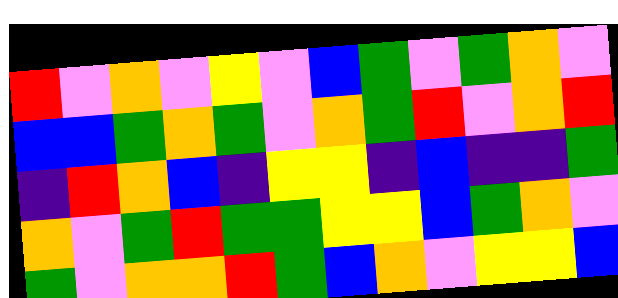[["red", "violet", "orange", "violet", "yellow", "violet", "blue", "green", "violet", "green", "orange", "violet"], ["blue", "blue", "green", "orange", "green", "violet", "orange", "green", "red", "violet", "orange", "red"], ["indigo", "red", "orange", "blue", "indigo", "yellow", "yellow", "indigo", "blue", "indigo", "indigo", "green"], ["orange", "violet", "green", "red", "green", "green", "yellow", "yellow", "blue", "green", "orange", "violet"], ["green", "violet", "orange", "orange", "red", "green", "blue", "orange", "violet", "yellow", "yellow", "blue"]]